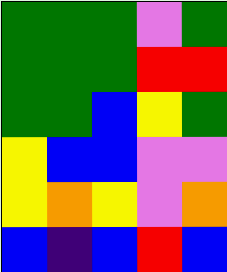[["green", "green", "green", "violet", "green"], ["green", "green", "green", "red", "red"], ["green", "green", "blue", "yellow", "green"], ["yellow", "blue", "blue", "violet", "violet"], ["yellow", "orange", "yellow", "violet", "orange"], ["blue", "indigo", "blue", "red", "blue"]]